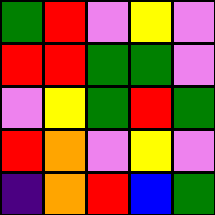[["green", "red", "violet", "yellow", "violet"], ["red", "red", "green", "green", "violet"], ["violet", "yellow", "green", "red", "green"], ["red", "orange", "violet", "yellow", "violet"], ["indigo", "orange", "red", "blue", "green"]]